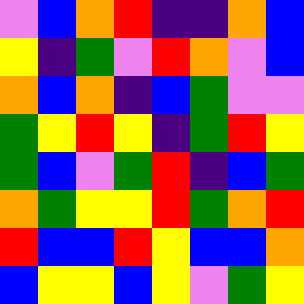[["violet", "blue", "orange", "red", "indigo", "indigo", "orange", "blue"], ["yellow", "indigo", "green", "violet", "red", "orange", "violet", "blue"], ["orange", "blue", "orange", "indigo", "blue", "green", "violet", "violet"], ["green", "yellow", "red", "yellow", "indigo", "green", "red", "yellow"], ["green", "blue", "violet", "green", "red", "indigo", "blue", "green"], ["orange", "green", "yellow", "yellow", "red", "green", "orange", "red"], ["red", "blue", "blue", "red", "yellow", "blue", "blue", "orange"], ["blue", "yellow", "yellow", "blue", "yellow", "violet", "green", "yellow"]]